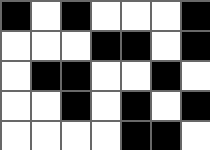[["black", "white", "black", "white", "white", "white", "black"], ["white", "white", "white", "black", "black", "white", "black"], ["white", "black", "black", "white", "white", "black", "white"], ["white", "white", "black", "white", "black", "white", "black"], ["white", "white", "white", "white", "black", "black", "white"]]